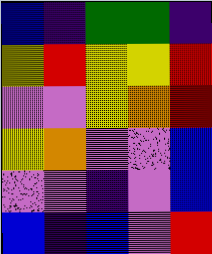[["blue", "indigo", "green", "green", "indigo"], ["yellow", "red", "yellow", "yellow", "red"], ["violet", "violet", "yellow", "orange", "red"], ["yellow", "orange", "violet", "violet", "blue"], ["violet", "violet", "indigo", "violet", "blue"], ["blue", "indigo", "blue", "violet", "red"]]